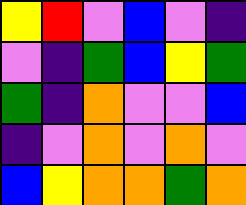[["yellow", "red", "violet", "blue", "violet", "indigo"], ["violet", "indigo", "green", "blue", "yellow", "green"], ["green", "indigo", "orange", "violet", "violet", "blue"], ["indigo", "violet", "orange", "violet", "orange", "violet"], ["blue", "yellow", "orange", "orange", "green", "orange"]]